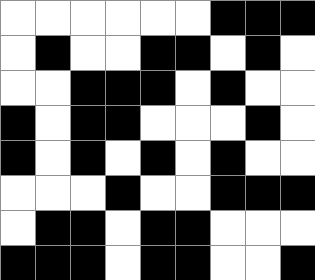[["white", "white", "white", "white", "white", "white", "black", "black", "black"], ["white", "black", "white", "white", "black", "black", "white", "black", "white"], ["white", "white", "black", "black", "black", "white", "black", "white", "white"], ["black", "white", "black", "black", "white", "white", "white", "black", "white"], ["black", "white", "black", "white", "black", "white", "black", "white", "white"], ["white", "white", "white", "black", "white", "white", "black", "black", "black"], ["white", "black", "black", "white", "black", "black", "white", "white", "white"], ["black", "black", "black", "white", "black", "black", "white", "white", "black"]]